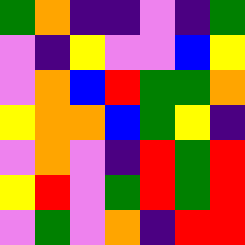[["green", "orange", "indigo", "indigo", "violet", "indigo", "green"], ["violet", "indigo", "yellow", "violet", "violet", "blue", "yellow"], ["violet", "orange", "blue", "red", "green", "green", "orange"], ["yellow", "orange", "orange", "blue", "green", "yellow", "indigo"], ["violet", "orange", "violet", "indigo", "red", "green", "red"], ["yellow", "red", "violet", "green", "red", "green", "red"], ["violet", "green", "violet", "orange", "indigo", "red", "red"]]